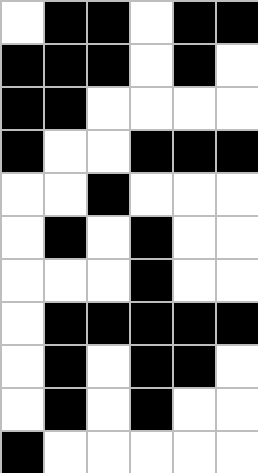[["white", "black", "black", "white", "black", "black"], ["black", "black", "black", "white", "black", "white"], ["black", "black", "white", "white", "white", "white"], ["black", "white", "white", "black", "black", "black"], ["white", "white", "black", "white", "white", "white"], ["white", "black", "white", "black", "white", "white"], ["white", "white", "white", "black", "white", "white"], ["white", "black", "black", "black", "black", "black"], ["white", "black", "white", "black", "black", "white"], ["white", "black", "white", "black", "white", "white"], ["black", "white", "white", "white", "white", "white"]]